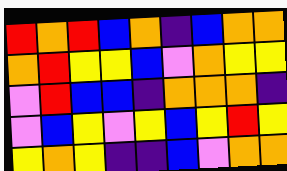[["red", "orange", "red", "blue", "orange", "indigo", "blue", "orange", "orange"], ["orange", "red", "yellow", "yellow", "blue", "violet", "orange", "yellow", "yellow"], ["violet", "red", "blue", "blue", "indigo", "orange", "orange", "orange", "indigo"], ["violet", "blue", "yellow", "violet", "yellow", "blue", "yellow", "red", "yellow"], ["yellow", "orange", "yellow", "indigo", "indigo", "blue", "violet", "orange", "orange"]]